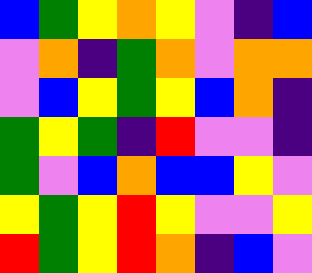[["blue", "green", "yellow", "orange", "yellow", "violet", "indigo", "blue"], ["violet", "orange", "indigo", "green", "orange", "violet", "orange", "orange"], ["violet", "blue", "yellow", "green", "yellow", "blue", "orange", "indigo"], ["green", "yellow", "green", "indigo", "red", "violet", "violet", "indigo"], ["green", "violet", "blue", "orange", "blue", "blue", "yellow", "violet"], ["yellow", "green", "yellow", "red", "yellow", "violet", "violet", "yellow"], ["red", "green", "yellow", "red", "orange", "indigo", "blue", "violet"]]